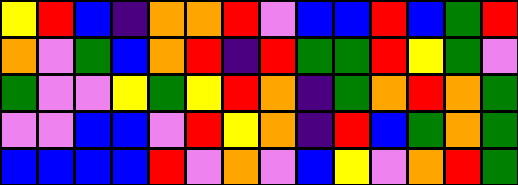[["yellow", "red", "blue", "indigo", "orange", "orange", "red", "violet", "blue", "blue", "red", "blue", "green", "red"], ["orange", "violet", "green", "blue", "orange", "red", "indigo", "red", "green", "green", "red", "yellow", "green", "violet"], ["green", "violet", "violet", "yellow", "green", "yellow", "red", "orange", "indigo", "green", "orange", "red", "orange", "green"], ["violet", "violet", "blue", "blue", "violet", "red", "yellow", "orange", "indigo", "red", "blue", "green", "orange", "green"], ["blue", "blue", "blue", "blue", "red", "violet", "orange", "violet", "blue", "yellow", "violet", "orange", "red", "green"]]